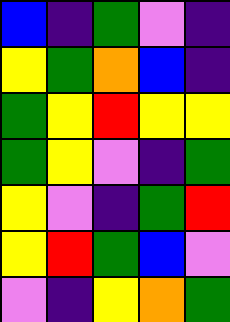[["blue", "indigo", "green", "violet", "indigo"], ["yellow", "green", "orange", "blue", "indigo"], ["green", "yellow", "red", "yellow", "yellow"], ["green", "yellow", "violet", "indigo", "green"], ["yellow", "violet", "indigo", "green", "red"], ["yellow", "red", "green", "blue", "violet"], ["violet", "indigo", "yellow", "orange", "green"]]